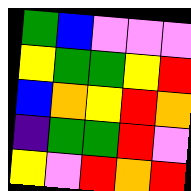[["green", "blue", "violet", "violet", "violet"], ["yellow", "green", "green", "yellow", "red"], ["blue", "orange", "yellow", "red", "orange"], ["indigo", "green", "green", "red", "violet"], ["yellow", "violet", "red", "orange", "red"]]